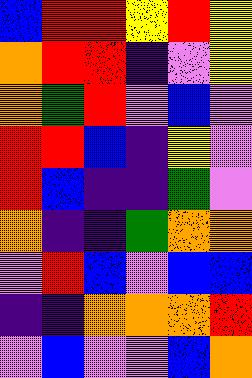[["blue", "red", "red", "yellow", "red", "yellow"], ["orange", "red", "red", "indigo", "violet", "yellow"], ["orange", "green", "red", "violet", "blue", "violet"], ["red", "red", "blue", "indigo", "yellow", "violet"], ["red", "blue", "indigo", "indigo", "green", "violet"], ["orange", "indigo", "indigo", "green", "orange", "orange"], ["violet", "red", "blue", "violet", "blue", "blue"], ["indigo", "indigo", "orange", "orange", "orange", "red"], ["violet", "blue", "violet", "violet", "blue", "orange"]]